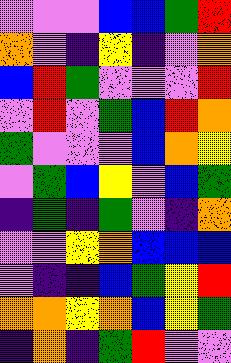[["violet", "violet", "violet", "blue", "blue", "green", "red"], ["orange", "violet", "indigo", "yellow", "indigo", "violet", "orange"], ["blue", "red", "green", "violet", "violet", "violet", "red"], ["violet", "red", "violet", "green", "blue", "red", "orange"], ["green", "violet", "violet", "violet", "blue", "orange", "yellow"], ["violet", "green", "blue", "yellow", "violet", "blue", "green"], ["indigo", "green", "indigo", "green", "violet", "indigo", "orange"], ["violet", "violet", "yellow", "orange", "blue", "blue", "blue"], ["violet", "indigo", "indigo", "blue", "green", "yellow", "red"], ["orange", "orange", "yellow", "orange", "blue", "yellow", "green"], ["indigo", "orange", "indigo", "green", "red", "violet", "violet"]]